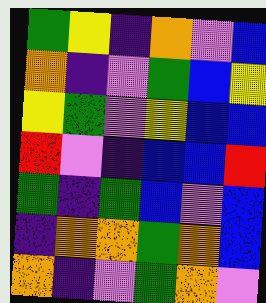[["green", "yellow", "indigo", "orange", "violet", "blue"], ["orange", "indigo", "violet", "green", "blue", "yellow"], ["yellow", "green", "violet", "yellow", "blue", "blue"], ["red", "violet", "indigo", "blue", "blue", "red"], ["green", "indigo", "green", "blue", "violet", "blue"], ["indigo", "orange", "orange", "green", "orange", "blue"], ["orange", "indigo", "violet", "green", "orange", "violet"]]